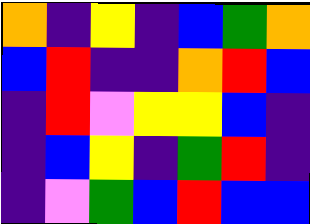[["orange", "indigo", "yellow", "indigo", "blue", "green", "orange"], ["blue", "red", "indigo", "indigo", "orange", "red", "blue"], ["indigo", "red", "violet", "yellow", "yellow", "blue", "indigo"], ["indigo", "blue", "yellow", "indigo", "green", "red", "indigo"], ["indigo", "violet", "green", "blue", "red", "blue", "blue"]]